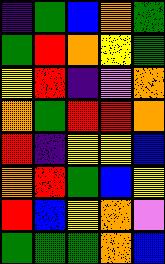[["indigo", "green", "blue", "orange", "green"], ["green", "red", "orange", "yellow", "green"], ["yellow", "red", "indigo", "violet", "orange"], ["orange", "green", "red", "red", "orange"], ["red", "indigo", "yellow", "yellow", "blue"], ["orange", "red", "green", "blue", "yellow"], ["red", "blue", "yellow", "orange", "violet"], ["green", "green", "green", "orange", "blue"]]